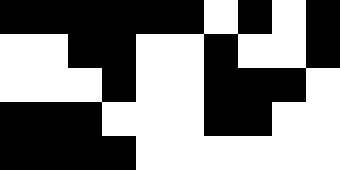[["black", "black", "black", "black", "black", "black", "white", "black", "white", "black"], ["white", "white", "black", "black", "white", "white", "black", "white", "white", "black"], ["white", "white", "white", "black", "white", "white", "black", "black", "black", "white"], ["black", "black", "black", "white", "white", "white", "black", "black", "white", "white"], ["black", "black", "black", "black", "white", "white", "white", "white", "white", "white"]]